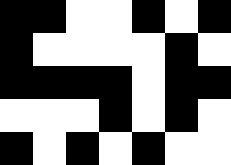[["black", "black", "white", "white", "black", "white", "black"], ["black", "white", "white", "white", "white", "black", "white"], ["black", "black", "black", "black", "white", "black", "black"], ["white", "white", "white", "black", "white", "black", "white"], ["black", "white", "black", "white", "black", "white", "white"]]